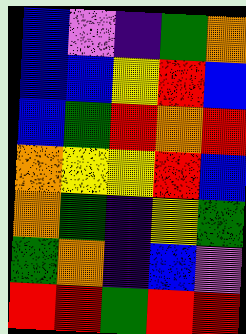[["blue", "violet", "indigo", "green", "orange"], ["blue", "blue", "yellow", "red", "blue"], ["blue", "green", "red", "orange", "red"], ["orange", "yellow", "yellow", "red", "blue"], ["orange", "green", "indigo", "yellow", "green"], ["green", "orange", "indigo", "blue", "violet"], ["red", "red", "green", "red", "red"]]